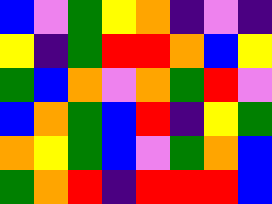[["blue", "violet", "green", "yellow", "orange", "indigo", "violet", "indigo"], ["yellow", "indigo", "green", "red", "red", "orange", "blue", "yellow"], ["green", "blue", "orange", "violet", "orange", "green", "red", "violet"], ["blue", "orange", "green", "blue", "red", "indigo", "yellow", "green"], ["orange", "yellow", "green", "blue", "violet", "green", "orange", "blue"], ["green", "orange", "red", "indigo", "red", "red", "red", "blue"]]